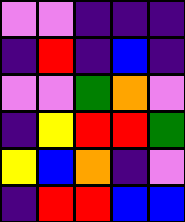[["violet", "violet", "indigo", "indigo", "indigo"], ["indigo", "red", "indigo", "blue", "indigo"], ["violet", "violet", "green", "orange", "violet"], ["indigo", "yellow", "red", "red", "green"], ["yellow", "blue", "orange", "indigo", "violet"], ["indigo", "red", "red", "blue", "blue"]]